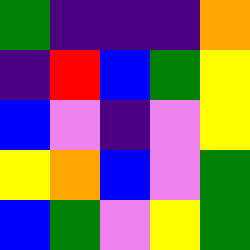[["green", "indigo", "indigo", "indigo", "orange"], ["indigo", "red", "blue", "green", "yellow"], ["blue", "violet", "indigo", "violet", "yellow"], ["yellow", "orange", "blue", "violet", "green"], ["blue", "green", "violet", "yellow", "green"]]